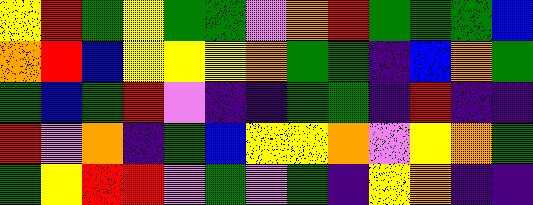[["yellow", "red", "green", "yellow", "green", "green", "violet", "orange", "red", "green", "green", "green", "blue"], ["orange", "red", "blue", "yellow", "yellow", "yellow", "orange", "green", "green", "indigo", "blue", "orange", "green"], ["green", "blue", "green", "red", "violet", "indigo", "indigo", "green", "green", "indigo", "red", "indigo", "indigo"], ["red", "violet", "orange", "indigo", "green", "blue", "yellow", "yellow", "orange", "violet", "yellow", "orange", "green"], ["green", "yellow", "red", "red", "violet", "green", "violet", "green", "indigo", "yellow", "orange", "indigo", "indigo"]]